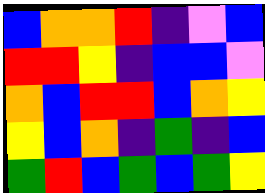[["blue", "orange", "orange", "red", "indigo", "violet", "blue"], ["red", "red", "yellow", "indigo", "blue", "blue", "violet"], ["orange", "blue", "red", "red", "blue", "orange", "yellow"], ["yellow", "blue", "orange", "indigo", "green", "indigo", "blue"], ["green", "red", "blue", "green", "blue", "green", "yellow"]]